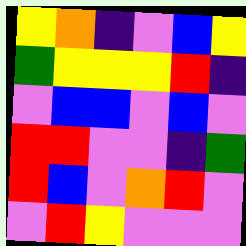[["yellow", "orange", "indigo", "violet", "blue", "yellow"], ["green", "yellow", "yellow", "yellow", "red", "indigo"], ["violet", "blue", "blue", "violet", "blue", "violet"], ["red", "red", "violet", "violet", "indigo", "green"], ["red", "blue", "violet", "orange", "red", "violet"], ["violet", "red", "yellow", "violet", "violet", "violet"]]